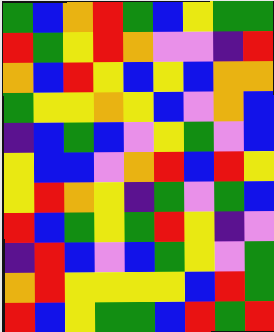[["green", "blue", "orange", "red", "green", "blue", "yellow", "green", "green"], ["red", "green", "yellow", "red", "orange", "violet", "violet", "indigo", "red"], ["orange", "blue", "red", "yellow", "blue", "yellow", "blue", "orange", "orange"], ["green", "yellow", "yellow", "orange", "yellow", "blue", "violet", "orange", "blue"], ["indigo", "blue", "green", "blue", "violet", "yellow", "green", "violet", "blue"], ["yellow", "blue", "blue", "violet", "orange", "red", "blue", "red", "yellow"], ["yellow", "red", "orange", "yellow", "indigo", "green", "violet", "green", "blue"], ["red", "blue", "green", "yellow", "green", "red", "yellow", "indigo", "violet"], ["indigo", "red", "blue", "violet", "blue", "green", "yellow", "violet", "green"], ["orange", "red", "yellow", "yellow", "yellow", "yellow", "blue", "red", "green"], ["red", "blue", "yellow", "green", "green", "blue", "red", "green", "red"]]